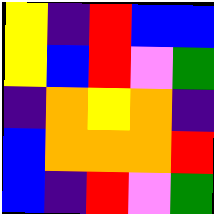[["yellow", "indigo", "red", "blue", "blue"], ["yellow", "blue", "red", "violet", "green"], ["indigo", "orange", "yellow", "orange", "indigo"], ["blue", "orange", "orange", "orange", "red"], ["blue", "indigo", "red", "violet", "green"]]